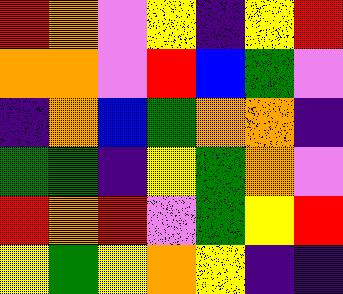[["red", "orange", "violet", "yellow", "indigo", "yellow", "red"], ["orange", "orange", "violet", "red", "blue", "green", "violet"], ["indigo", "orange", "blue", "green", "orange", "orange", "indigo"], ["green", "green", "indigo", "yellow", "green", "orange", "violet"], ["red", "orange", "red", "violet", "green", "yellow", "red"], ["yellow", "green", "yellow", "orange", "yellow", "indigo", "indigo"]]